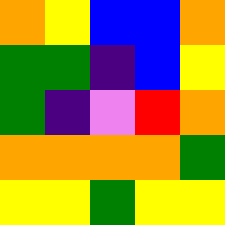[["orange", "yellow", "blue", "blue", "orange"], ["green", "green", "indigo", "blue", "yellow"], ["green", "indigo", "violet", "red", "orange"], ["orange", "orange", "orange", "orange", "green"], ["yellow", "yellow", "green", "yellow", "yellow"]]